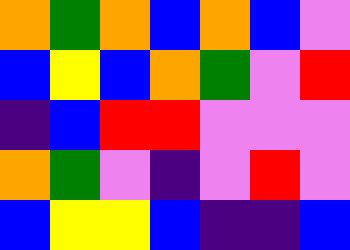[["orange", "green", "orange", "blue", "orange", "blue", "violet"], ["blue", "yellow", "blue", "orange", "green", "violet", "red"], ["indigo", "blue", "red", "red", "violet", "violet", "violet"], ["orange", "green", "violet", "indigo", "violet", "red", "violet"], ["blue", "yellow", "yellow", "blue", "indigo", "indigo", "blue"]]